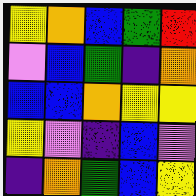[["yellow", "orange", "blue", "green", "red"], ["violet", "blue", "green", "indigo", "orange"], ["blue", "blue", "orange", "yellow", "yellow"], ["yellow", "violet", "indigo", "blue", "violet"], ["indigo", "orange", "green", "blue", "yellow"]]